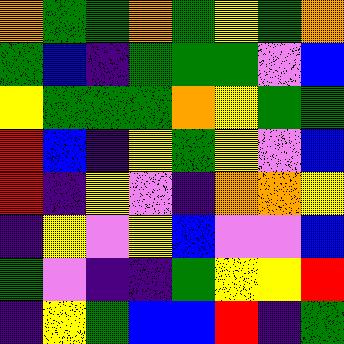[["orange", "green", "green", "orange", "green", "yellow", "green", "orange"], ["green", "blue", "indigo", "green", "green", "green", "violet", "blue"], ["yellow", "green", "green", "green", "orange", "yellow", "green", "green"], ["red", "blue", "indigo", "yellow", "green", "yellow", "violet", "blue"], ["red", "indigo", "yellow", "violet", "indigo", "orange", "orange", "yellow"], ["indigo", "yellow", "violet", "yellow", "blue", "violet", "violet", "blue"], ["green", "violet", "indigo", "indigo", "green", "yellow", "yellow", "red"], ["indigo", "yellow", "green", "blue", "blue", "red", "indigo", "green"]]